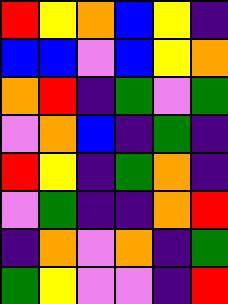[["red", "yellow", "orange", "blue", "yellow", "indigo"], ["blue", "blue", "violet", "blue", "yellow", "orange"], ["orange", "red", "indigo", "green", "violet", "green"], ["violet", "orange", "blue", "indigo", "green", "indigo"], ["red", "yellow", "indigo", "green", "orange", "indigo"], ["violet", "green", "indigo", "indigo", "orange", "red"], ["indigo", "orange", "violet", "orange", "indigo", "green"], ["green", "yellow", "violet", "violet", "indigo", "red"]]